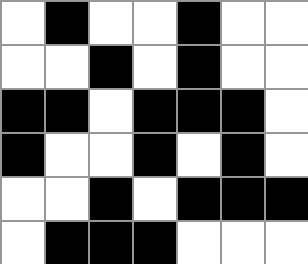[["white", "black", "white", "white", "black", "white", "white"], ["white", "white", "black", "white", "black", "white", "white"], ["black", "black", "white", "black", "black", "black", "white"], ["black", "white", "white", "black", "white", "black", "white"], ["white", "white", "black", "white", "black", "black", "black"], ["white", "black", "black", "black", "white", "white", "white"]]